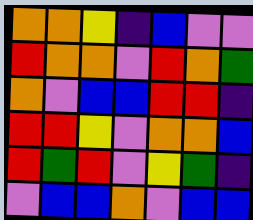[["orange", "orange", "yellow", "indigo", "blue", "violet", "violet"], ["red", "orange", "orange", "violet", "red", "orange", "green"], ["orange", "violet", "blue", "blue", "red", "red", "indigo"], ["red", "red", "yellow", "violet", "orange", "orange", "blue"], ["red", "green", "red", "violet", "yellow", "green", "indigo"], ["violet", "blue", "blue", "orange", "violet", "blue", "blue"]]